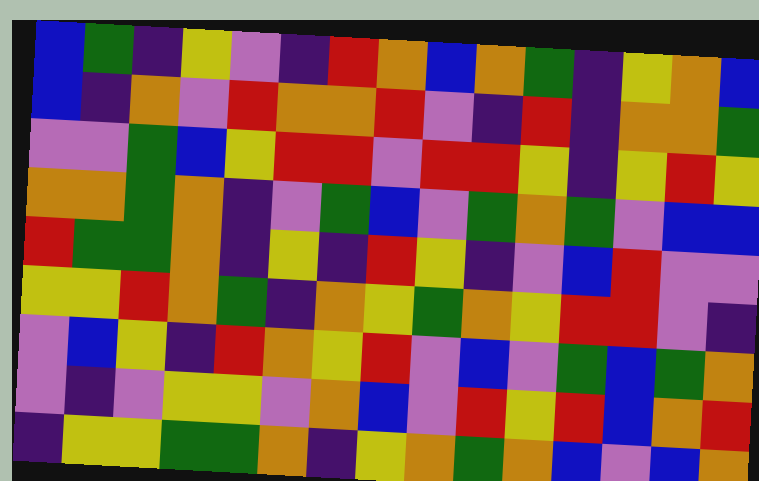[["blue", "green", "indigo", "yellow", "violet", "indigo", "red", "orange", "blue", "orange", "green", "indigo", "yellow", "orange", "blue"], ["blue", "indigo", "orange", "violet", "red", "orange", "orange", "red", "violet", "indigo", "red", "indigo", "orange", "orange", "green"], ["violet", "violet", "green", "blue", "yellow", "red", "red", "violet", "red", "red", "yellow", "indigo", "yellow", "red", "yellow"], ["orange", "orange", "green", "orange", "indigo", "violet", "green", "blue", "violet", "green", "orange", "green", "violet", "blue", "blue"], ["red", "green", "green", "orange", "indigo", "yellow", "indigo", "red", "yellow", "indigo", "violet", "blue", "red", "violet", "violet"], ["yellow", "yellow", "red", "orange", "green", "indigo", "orange", "yellow", "green", "orange", "yellow", "red", "red", "violet", "indigo"], ["violet", "blue", "yellow", "indigo", "red", "orange", "yellow", "red", "violet", "blue", "violet", "green", "blue", "green", "orange"], ["violet", "indigo", "violet", "yellow", "yellow", "violet", "orange", "blue", "violet", "red", "yellow", "red", "blue", "orange", "red"], ["indigo", "yellow", "yellow", "green", "green", "orange", "indigo", "yellow", "orange", "green", "orange", "blue", "violet", "blue", "orange"]]